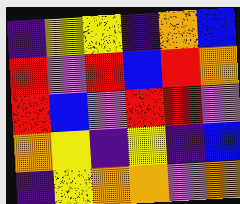[["indigo", "yellow", "yellow", "indigo", "orange", "blue"], ["red", "violet", "red", "blue", "red", "orange"], ["red", "blue", "violet", "red", "red", "violet"], ["orange", "yellow", "indigo", "yellow", "indigo", "blue"], ["indigo", "yellow", "orange", "orange", "violet", "orange"]]